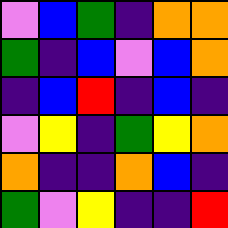[["violet", "blue", "green", "indigo", "orange", "orange"], ["green", "indigo", "blue", "violet", "blue", "orange"], ["indigo", "blue", "red", "indigo", "blue", "indigo"], ["violet", "yellow", "indigo", "green", "yellow", "orange"], ["orange", "indigo", "indigo", "orange", "blue", "indigo"], ["green", "violet", "yellow", "indigo", "indigo", "red"]]